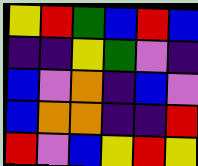[["yellow", "red", "green", "blue", "red", "blue"], ["indigo", "indigo", "yellow", "green", "violet", "indigo"], ["blue", "violet", "orange", "indigo", "blue", "violet"], ["blue", "orange", "orange", "indigo", "indigo", "red"], ["red", "violet", "blue", "yellow", "red", "yellow"]]